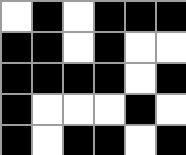[["white", "black", "white", "black", "black", "black"], ["black", "black", "white", "black", "white", "white"], ["black", "black", "black", "black", "white", "black"], ["black", "white", "white", "white", "black", "white"], ["black", "white", "black", "black", "white", "black"]]